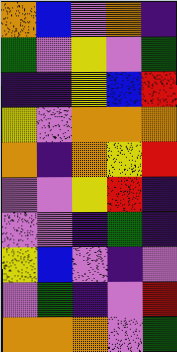[["orange", "blue", "violet", "orange", "indigo"], ["green", "violet", "yellow", "violet", "green"], ["indigo", "indigo", "yellow", "blue", "red"], ["yellow", "violet", "orange", "orange", "orange"], ["orange", "indigo", "orange", "yellow", "red"], ["violet", "violet", "yellow", "red", "indigo"], ["violet", "violet", "indigo", "green", "indigo"], ["yellow", "blue", "violet", "indigo", "violet"], ["violet", "green", "indigo", "violet", "red"], ["orange", "orange", "orange", "violet", "green"]]